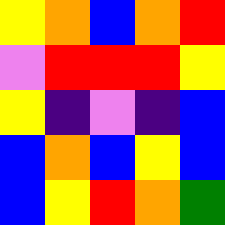[["yellow", "orange", "blue", "orange", "red"], ["violet", "red", "red", "red", "yellow"], ["yellow", "indigo", "violet", "indigo", "blue"], ["blue", "orange", "blue", "yellow", "blue"], ["blue", "yellow", "red", "orange", "green"]]